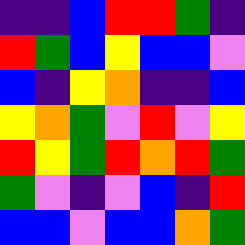[["indigo", "indigo", "blue", "red", "red", "green", "indigo"], ["red", "green", "blue", "yellow", "blue", "blue", "violet"], ["blue", "indigo", "yellow", "orange", "indigo", "indigo", "blue"], ["yellow", "orange", "green", "violet", "red", "violet", "yellow"], ["red", "yellow", "green", "red", "orange", "red", "green"], ["green", "violet", "indigo", "violet", "blue", "indigo", "red"], ["blue", "blue", "violet", "blue", "blue", "orange", "green"]]